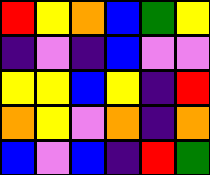[["red", "yellow", "orange", "blue", "green", "yellow"], ["indigo", "violet", "indigo", "blue", "violet", "violet"], ["yellow", "yellow", "blue", "yellow", "indigo", "red"], ["orange", "yellow", "violet", "orange", "indigo", "orange"], ["blue", "violet", "blue", "indigo", "red", "green"]]